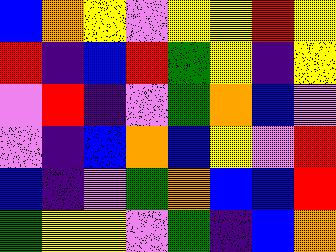[["blue", "orange", "yellow", "violet", "yellow", "yellow", "red", "yellow"], ["red", "indigo", "blue", "red", "green", "yellow", "indigo", "yellow"], ["violet", "red", "indigo", "violet", "green", "orange", "blue", "violet"], ["violet", "indigo", "blue", "orange", "blue", "yellow", "violet", "red"], ["blue", "indigo", "violet", "green", "orange", "blue", "blue", "red"], ["green", "yellow", "yellow", "violet", "green", "indigo", "blue", "orange"]]